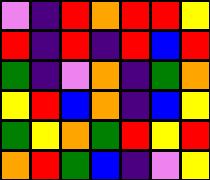[["violet", "indigo", "red", "orange", "red", "red", "yellow"], ["red", "indigo", "red", "indigo", "red", "blue", "red"], ["green", "indigo", "violet", "orange", "indigo", "green", "orange"], ["yellow", "red", "blue", "orange", "indigo", "blue", "yellow"], ["green", "yellow", "orange", "green", "red", "yellow", "red"], ["orange", "red", "green", "blue", "indigo", "violet", "yellow"]]